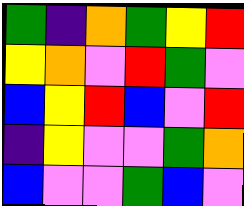[["green", "indigo", "orange", "green", "yellow", "red"], ["yellow", "orange", "violet", "red", "green", "violet"], ["blue", "yellow", "red", "blue", "violet", "red"], ["indigo", "yellow", "violet", "violet", "green", "orange"], ["blue", "violet", "violet", "green", "blue", "violet"]]